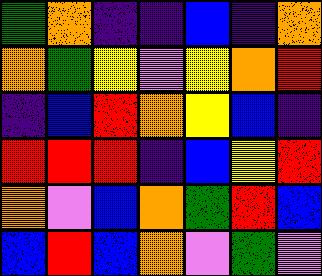[["green", "orange", "indigo", "indigo", "blue", "indigo", "orange"], ["orange", "green", "yellow", "violet", "yellow", "orange", "red"], ["indigo", "blue", "red", "orange", "yellow", "blue", "indigo"], ["red", "red", "red", "indigo", "blue", "yellow", "red"], ["orange", "violet", "blue", "orange", "green", "red", "blue"], ["blue", "red", "blue", "orange", "violet", "green", "violet"]]